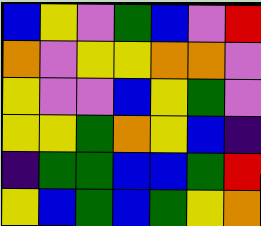[["blue", "yellow", "violet", "green", "blue", "violet", "red"], ["orange", "violet", "yellow", "yellow", "orange", "orange", "violet"], ["yellow", "violet", "violet", "blue", "yellow", "green", "violet"], ["yellow", "yellow", "green", "orange", "yellow", "blue", "indigo"], ["indigo", "green", "green", "blue", "blue", "green", "red"], ["yellow", "blue", "green", "blue", "green", "yellow", "orange"]]